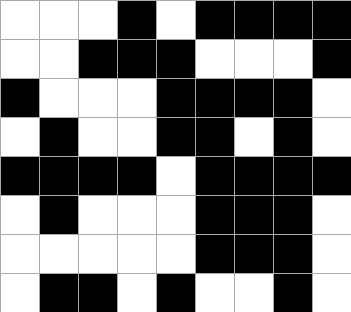[["white", "white", "white", "black", "white", "black", "black", "black", "black"], ["white", "white", "black", "black", "black", "white", "white", "white", "black"], ["black", "white", "white", "white", "black", "black", "black", "black", "white"], ["white", "black", "white", "white", "black", "black", "white", "black", "white"], ["black", "black", "black", "black", "white", "black", "black", "black", "black"], ["white", "black", "white", "white", "white", "black", "black", "black", "white"], ["white", "white", "white", "white", "white", "black", "black", "black", "white"], ["white", "black", "black", "white", "black", "white", "white", "black", "white"]]